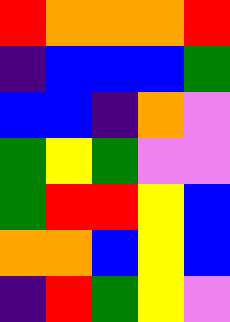[["red", "orange", "orange", "orange", "red"], ["indigo", "blue", "blue", "blue", "green"], ["blue", "blue", "indigo", "orange", "violet"], ["green", "yellow", "green", "violet", "violet"], ["green", "red", "red", "yellow", "blue"], ["orange", "orange", "blue", "yellow", "blue"], ["indigo", "red", "green", "yellow", "violet"]]